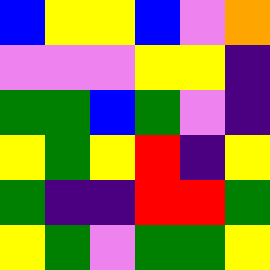[["blue", "yellow", "yellow", "blue", "violet", "orange"], ["violet", "violet", "violet", "yellow", "yellow", "indigo"], ["green", "green", "blue", "green", "violet", "indigo"], ["yellow", "green", "yellow", "red", "indigo", "yellow"], ["green", "indigo", "indigo", "red", "red", "green"], ["yellow", "green", "violet", "green", "green", "yellow"]]